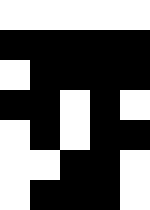[["white", "white", "white", "white", "white"], ["black", "black", "black", "black", "black"], ["white", "black", "black", "black", "black"], ["black", "black", "white", "black", "white"], ["white", "black", "white", "black", "black"], ["white", "white", "black", "black", "white"], ["white", "black", "black", "black", "white"]]